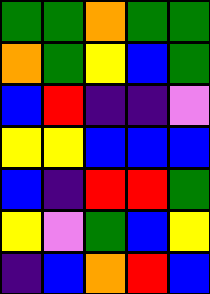[["green", "green", "orange", "green", "green"], ["orange", "green", "yellow", "blue", "green"], ["blue", "red", "indigo", "indigo", "violet"], ["yellow", "yellow", "blue", "blue", "blue"], ["blue", "indigo", "red", "red", "green"], ["yellow", "violet", "green", "blue", "yellow"], ["indigo", "blue", "orange", "red", "blue"]]